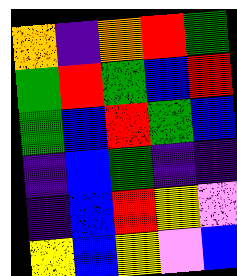[["orange", "indigo", "orange", "red", "green"], ["green", "red", "green", "blue", "red"], ["green", "blue", "red", "green", "blue"], ["indigo", "blue", "green", "indigo", "indigo"], ["indigo", "blue", "red", "yellow", "violet"], ["yellow", "blue", "yellow", "violet", "blue"]]